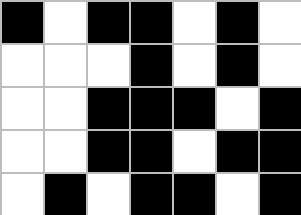[["black", "white", "black", "black", "white", "black", "white"], ["white", "white", "white", "black", "white", "black", "white"], ["white", "white", "black", "black", "black", "white", "black"], ["white", "white", "black", "black", "white", "black", "black"], ["white", "black", "white", "black", "black", "white", "black"]]